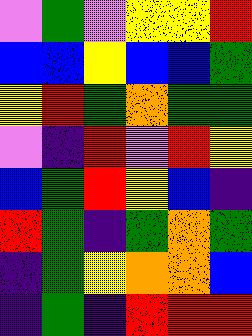[["violet", "green", "violet", "yellow", "yellow", "red"], ["blue", "blue", "yellow", "blue", "blue", "green"], ["yellow", "red", "green", "orange", "green", "green"], ["violet", "indigo", "red", "violet", "red", "yellow"], ["blue", "green", "red", "yellow", "blue", "indigo"], ["red", "green", "indigo", "green", "orange", "green"], ["indigo", "green", "yellow", "orange", "orange", "blue"], ["indigo", "green", "indigo", "red", "red", "red"]]